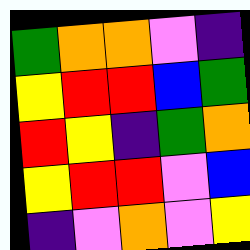[["green", "orange", "orange", "violet", "indigo"], ["yellow", "red", "red", "blue", "green"], ["red", "yellow", "indigo", "green", "orange"], ["yellow", "red", "red", "violet", "blue"], ["indigo", "violet", "orange", "violet", "yellow"]]